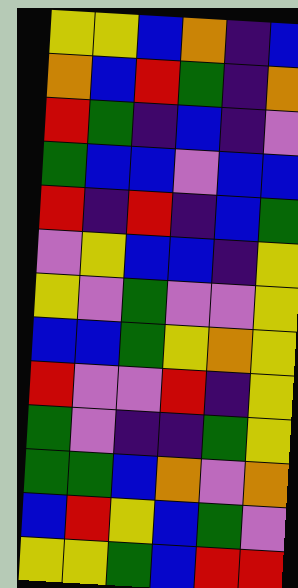[["yellow", "yellow", "blue", "orange", "indigo", "blue"], ["orange", "blue", "red", "green", "indigo", "orange"], ["red", "green", "indigo", "blue", "indigo", "violet"], ["green", "blue", "blue", "violet", "blue", "blue"], ["red", "indigo", "red", "indigo", "blue", "green"], ["violet", "yellow", "blue", "blue", "indigo", "yellow"], ["yellow", "violet", "green", "violet", "violet", "yellow"], ["blue", "blue", "green", "yellow", "orange", "yellow"], ["red", "violet", "violet", "red", "indigo", "yellow"], ["green", "violet", "indigo", "indigo", "green", "yellow"], ["green", "green", "blue", "orange", "violet", "orange"], ["blue", "red", "yellow", "blue", "green", "violet"], ["yellow", "yellow", "green", "blue", "red", "red"]]